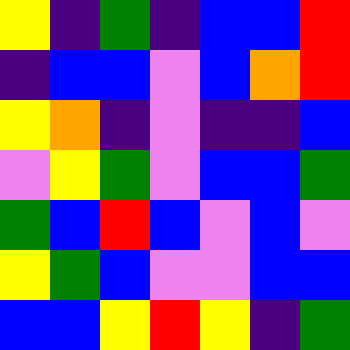[["yellow", "indigo", "green", "indigo", "blue", "blue", "red"], ["indigo", "blue", "blue", "violet", "blue", "orange", "red"], ["yellow", "orange", "indigo", "violet", "indigo", "indigo", "blue"], ["violet", "yellow", "green", "violet", "blue", "blue", "green"], ["green", "blue", "red", "blue", "violet", "blue", "violet"], ["yellow", "green", "blue", "violet", "violet", "blue", "blue"], ["blue", "blue", "yellow", "red", "yellow", "indigo", "green"]]